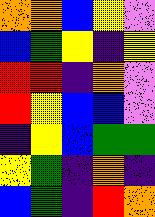[["orange", "orange", "blue", "yellow", "violet"], ["blue", "green", "yellow", "indigo", "yellow"], ["red", "red", "indigo", "orange", "violet"], ["red", "yellow", "blue", "blue", "violet"], ["indigo", "yellow", "blue", "green", "green"], ["yellow", "green", "indigo", "orange", "indigo"], ["blue", "green", "indigo", "red", "orange"]]